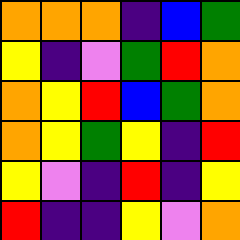[["orange", "orange", "orange", "indigo", "blue", "green"], ["yellow", "indigo", "violet", "green", "red", "orange"], ["orange", "yellow", "red", "blue", "green", "orange"], ["orange", "yellow", "green", "yellow", "indigo", "red"], ["yellow", "violet", "indigo", "red", "indigo", "yellow"], ["red", "indigo", "indigo", "yellow", "violet", "orange"]]